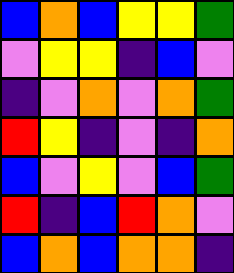[["blue", "orange", "blue", "yellow", "yellow", "green"], ["violet", "yellow", "yellow", "indigo", "blue", "violet"], ["indigo", "violet", "orange", "violet", "orange", "green"], ["red", "yellow", "indigo", "violet", "indigo", "orange"], ["blue", "violet", "yellow", "violet", "blue", "green"], ["red", "indigo", "blue", "red", "orange", "violet"], ["blue", "orange", "blue", "orange", "orange", "indigo"]]